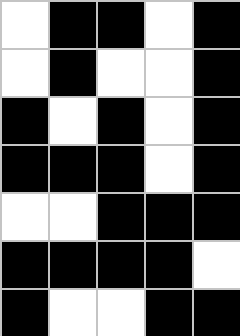[["white", "black", "black", "white", "black"], ["white", "black", "white", "white", "black"], ["black", "white", "black", "white", "black"], ["black", "black", "black", "white", "black"], ["white", "white", "black", "black", "black"], ["black", "black", "black", "black", "white"], ["black", "white", "white", "black", "black"]]